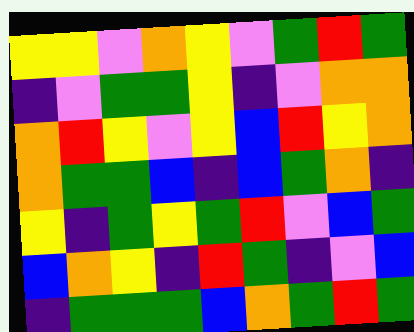[["yellow", "yellow", "violet", "orange", "yellow", "violet", "green", "red", "green"], ["indigo", "violet", "green", "green", "yellow", "indigo", "violet", "orange", "orange"], ["orange", "red", "yellow", "violet", "yellow", "blue", "red", "yellow", "orange"], ["orange", "green", "green", "blue", "indigo", "blue", "green", "orange", "indigo"], ["yellow", "indigo", "green", "yellow", "green", "red", "violet", "blue", "green"], ["blue", "orange", "yellow", "indigo", "red", "green", "indigo", "violet", "blue"], ["indigo", "green", "green", "green", "blue", "orange", "green", "red", "green"]]